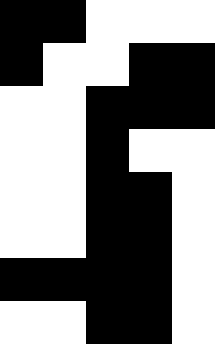[["black", "black", "white", "white", "white"], ["black", "white", "white", "black", "black"], ["white", "white", "black", "black", "black"], ["white", "white", "black", "white", "white"], ["white", "white", "black", "black", "white"], ["white", "white", "black", "black", "white"], ["black", "black", "black", "black", "white"], ["white", "white", "black", "black", "white"]]